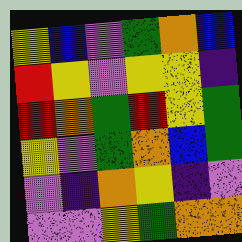[["yellow", "blue", "violet", "green", "orange", "blue"], ["red", "yellow", "violet", "yellow", "yellow", "indigo"], ["red", "orange", "green", "red", "yellow", "green"], ["yellow", "violet", "green", "orange", "blue", "green"], ["violet", "indigo", "orange", "yellow", "indigo", "violet"], ["violet", "violet", "yellow", "green", "orange", "orange"]]